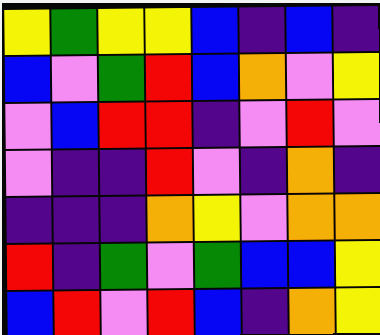[["yellow", "green", "yellow", "yellow", "blue", "indigo", "blue", "indigo"], ["blue", "violet", "green", "red", "blue", "orange", "violet", "yellow"], ["violet", "blue", "red", "red", "indigo", "violet", "red", "violet"], ["violet", "indigo", "indigo", "red", "violet", "indigo", "orange", "indigo"], ["indigo", "indigo", "indigo", "orange", "yellow", "violet", "orange", "orange"], ["red", "indigo", "green", "violet", "green", "blue", "blue", "yellow"], ["blue", "red", "violet", "red", "blue", "indigo", "orange", "yellow"]]